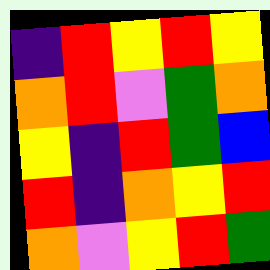[["indigo", "red", "yellow", "red", "yellow"], ["orange", "red", "violet", "green", "orange"], ["yellow", "indigo", "red", "green", "blue"], ["red", "indigo", "orange", "yellow", "red"], ["orange", "violet", "yellow", "red", "green"]]